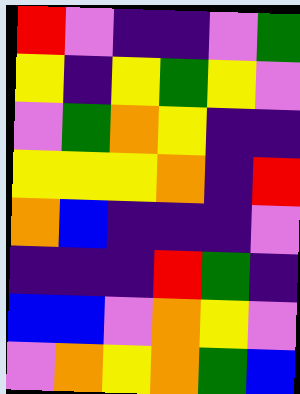[["red", "violet", "indigo", "indigo", "violet", "green"], ["yellow", "indigo", "yellow", "green", "yellow", "violet"], ["violet", "green", "orange", "yellow", "indigo", "indigo"], ["yellow", "yellow", "yellow", "orange", "indigo", "red"], ["orange", "blue", "indigo", "indigo", "indigo", "violet"], ["indigo", "indigo", "indigo", "red", "green", "indigo"], ["blue", "blue", "violet", "orange", "yellow", "violet"], ["violet", "orange", "yellow", "orange", "green", "blue"]]